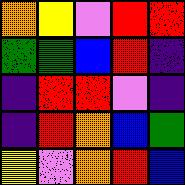[["orange", "yellow", "violet", "red", "red"], ["green", "green", "blue", "red", "indigo"], ["indigo", "red", "red", "violet", "indigo"], ["indigo", "red", "orange", "blue", "green"], ["yellow", "violet", "orange", "red", "blue"]]